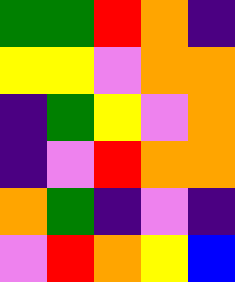[["green", "green", "red", "orange", "indigo"], ["yellow", "yellow", "violet", "orange", "orange"], ["indigo", "green", "yellow", "violet", "orange"], ["indigo", "violet", "red", "orange", "orange"], ["orange", "green", "indigo", "violet", "indigo"], ["violet", "red", "orange", "yellow", "blue"]]